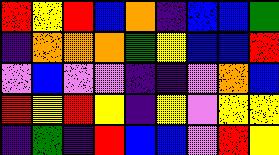[["red", "yellow", "red", "blue", "orange", "indigo", "blue", "blue", "green"], ["indigo", "orange", "orange", "orange", "green", "yellow", "blue", "blue", "red"], ["violet", "blue", "violet", "violet", "indigo", "indigo", "violet", "orange", "blue"], ["red", "yellow", "red", "yellow", "indigo", "yellow", "violet", "yellow", "yellow"], ["indigo", "green", "indigo", "red", "blue", "blue", "violet", "red", "yellow"]]